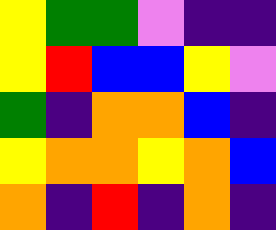[["yellow", "green", "green", "violet", "indigo", "indigo"], ["yellow", "red", "blue", "blue", "yellow", "violet"], ["green", "indigo", "orange", "orange", "blue", "indigo"], ["yellow", "orange", "orange", "yellow", "orange", "blue"], ["orange", "indigo", "red", "indigo", "orange", "indigo"]]